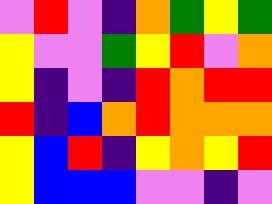[["violet", "red", "violet", "indigo", "orange", "green", "yellow", "green"], ["yellow", "violet", "violet", "green", "yellow", "red", "violet", "orange"], ["yellow", "indigo", "violet", "indigo", "red", "orange", "red", "red"], ["red", "indigo", "blue", "orange", "red", "orange", "orange", "orange"], ["yellow", "blue", "red", "indigo", "yellow", "orange", "yellow", "red"], ["yellow", "blue", "blue", "blue", "violet", "violet", "indigo", "violet"]]